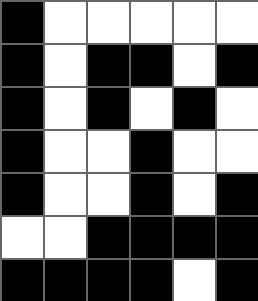[["black", "white", "white", "white", "white", "white"], ["black", "white", "black", "black", "white", "black"], ["black", "white", "black", "white", "black", "white"], ["black", "white", "white", "black", "white", "white"], ["black", "white", "white", "black", "white", "black"], ["white", "white", "black", "black", "black", "black"], ["black", "black", "black", "black", "white", "black"]]